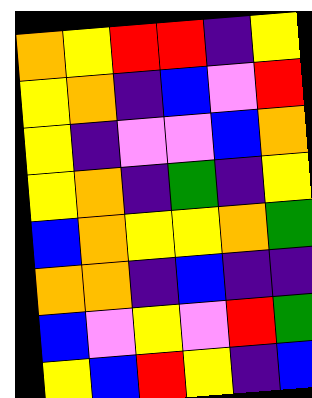[["orange", "yellow", "red", "red", "indigo", "yellow"], ["yellow", "orange", "indigo", "blue", "violet", "red"], ["yellow", "indigo", "violet", "violet", "blue", "orange"], ["yellow", "orange", "indigo", "green", "indigo", "yellow"], ["blue", "orange", "yellow", "yellow", "orange", "green"], ["orange", "orange", "indigo", "blue", "indigo", "indigo"], ["blue", "violet", "yellow", "violet", "red", "green"], ["yellow", "blue", "red", "yellow", "indigo", "blue"]]